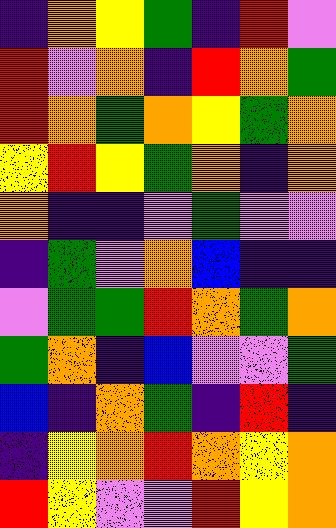[["indigo", "orange", "yellow", "green", "indigo", "red", "violet"], ["red", "violet", "orange", "indigo", "red", "orange", "green"], ["red", "orange", "green", "orange", "yellow", "green", "orange"], ["yellow", "red", "yellow", "green", "orange", "indigo", "orange"], ["orange", "indigo", "indigo", "violet", "green", "violet", "violet"], ["indigo", "green", "violet", "orange", "blue", "indigo", "indigo"], ["violet", "green", "green", "red", "orange", "green", "orange"], ["green", "orange", "indigo", "blue", "violet", "violet", "green"], ["blue", "indigo", "orange", "green", "indigo", "red", "indigo"], ["indigo", "yellow", "orange", "red", "orange", "yellow", "orange"], ["red", "yellow", "violet", "violet", "red", "yellow", "orange"]]